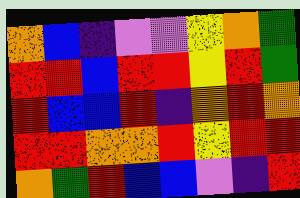[["orange", "blue", "indigo", "violet", "violet", "yellow", "orange", "green"], ["red", "red", "blue", "red", "red", "yellow", "red", "green"], ["red", "blue", "blue", "red", "indigo", "orange", "red", "orange"], ["red", "red", "orange", "orange", "red", "yellow", "red", "red"], ["orange", "green", "red", "blue", "blue", "violet", "indigo", "red"]]